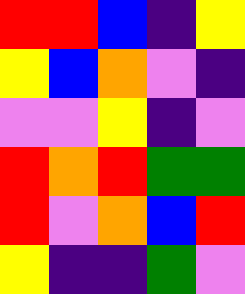[["red", "red", "blue", "indigo", "yellow"], ["yellow", "blue", "orange", "violet", "indigo"], ["violet", "violet", "yellow", "indigo", "violet"], ["red", "orange", "red", "green", "green"], ["red", "violet", "orange", "blue", "red"], ["yellow", "indigo", "indigo", "green", "violet"]]